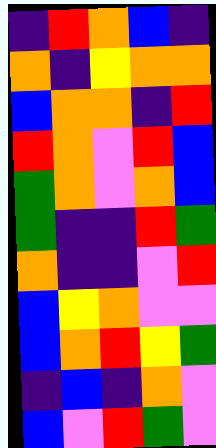[["indigo", "red", "orange", "blue", "indigo"], ["orange", "indigo", "yellow", "orange", "orange"], ["blue", "orange", "orange", "indigo", "red"], ["red", "orange", "violet", "red", "blue"], ["green", "orange", "violet", "orange", "blue"], ["green", "indigo", "indigo", "red", "green"], ["orange", "indigo", "indigo", "violet", "red"], ["blue", "yellow", "orange", "violet", "violet"], ["blue", "orange", "red", "yellow", "green"], ["indigo", "blue", "indigo", "orange", "violet"], ["blue", "violet", "red", "green", "violet"]]